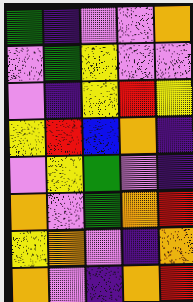[["green", "indigo", "violet", "violet", "orange"], ["violet", "green", "yellow", "violet", "violet"], ["violet", "indigo", "yellow", "red", "yellow"], ["yellow", "red", "blue", "orange", "indigo"], ["violet", "yellow", "green", "violet", "indigo"], ["orange", "violet", "green", "orange", "red"], ["yellow", "orange", "violet", "indigo", "orange"], ["orange", "violet", "indigo", "orange", "red"]]